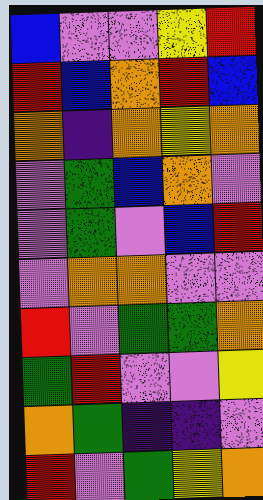[["blue", "violet", "violet", "yellow", "red"], ["red", "blue", "orange", "red", "blue"], ["orange", "indigo", "orange", "yellow", "orange"], ["violet", "green", "blue", "orange", "violet"], ["violet", "green", "violet", "blue", "red"], ["violet", "orange", "orange", "violet", "violet"], ["red", "violet", "green", "green", "orange"], ["green", "red", "violet", "violet", "yellow"], ["orange", "green", "indigo", "indigo", "violet"], ["red", "violet", "green", "yellow", "orange"]]